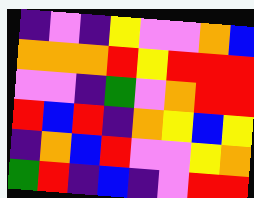[["indigo", "violet", "indigo", "yellow", "violet", "violet", "orange", "blue"], ["orange", "orange", "orange", "red", "yellow", "red", "red", "red"], ["violet", "violet", "indigo", "green", "violet", "orange", "red", "red"], ["red", "blue", "red", "indigo", "orange", "yellow", "blue", "yellow"], ["indigo", "orange", "blue", "red", "violet", "violet", "yellow", "orange"], ["green", "red", "indigo", "blue", "indigo", "violet", "red", "red"]]